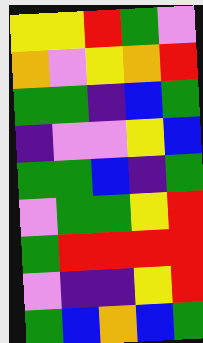[["yellow", "yellow", "red", "green", "violet"], ["orange", "violet", "yellow", "orange", "red"], ["green", "green", "indigo", "blue", "green"], ["indigo", "violet", "violet", "yellow", "blue"], ["green", "green", "blue", "indigo", "green"], ["violet", "green", "green", "yellow", "red"], ["green", "red", "red", "red", "red"], ["violet", "indigo", "indigo", "yellow", "red"], ["green", "blue", "orange", "blue", "green"]]